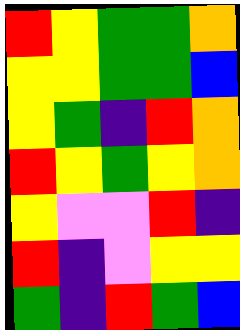[["red", "yellow", "green", "green", "orange"], ["yellow", "yellow", "green", "green", "blue"], ["yellow", "green", "indigo", "red", "orange"], ["red", "yellow", "green", "yellow", "orange"], ["yellow", "violet", "violet", "red", "indigo"], ["red", "indigo", "violet", "yellow", "yellow"], ["green", "indigo", "red", "green", "blue"]]